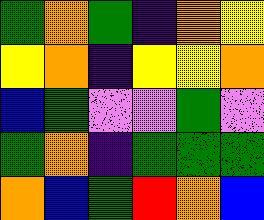[["green", "orange", "green", "indigo", "orange", "yellow"], ["yellow", "orange", "indigo", "yellow", "yellow", "orange"], ["blue", "green", "violet", "violet", "green", "violet"], ["green", "orange", "indigo", "green", "green", "green"], ["orange", "blue", "green", "red", "orange", "blue"]]